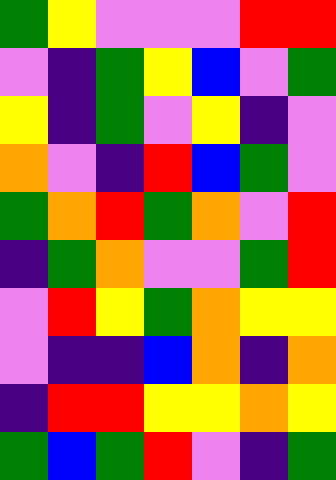[["green", "yellow", "violet", "violet", "violet", "red", "red"], ["violet", "indigo", "green", "yellow", "blue", "violet", "green"], ["yellow", "indigo", "green", "violet", "yellow", "indigo", "violet"], ["orange", "violet", "indigo", "red", "blue", "green", "violet"], ["green", "orange", "red", "green", "orange", "violet", "red"], ["indigo", "green", "orange", "violet", "violet", "green", "red"], ["violet", "red", "yellow", "green", "orange", "yellow", "yellow"], ["violet", "indigo", "indigo", "blue", "orange", "indigo", "orange"], ["indigo", "red", "red", "yellow", "yellow", "orange", "yellow"], ["green", "blue", "green", "red", "violet", "indigo", "green"]]